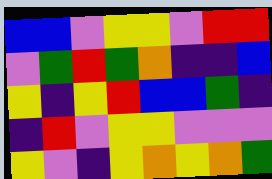[["blue", "blue", "violet", "yellow", "yellow", "violet", "red", "red"], ["violet", "green", "red", "green", "orange", "indigo", "indigo", "blue"], ["yellow", "indigo", "yellow", "red", "blue", "blue", "green", "indigo"], ["indigo", "red", "violet", "yellow", "yellow", "violet", "violet", "violet"], ["yellow", "violet", "indigo", "yellow", "orange", "yellow", "orange", "green"]]